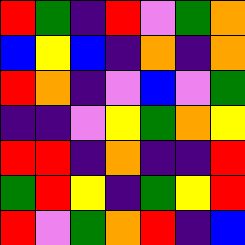[["red", "green", "indigo", "red", "violet", "green", "orange"], ["blue", "yellow", "blue", "indigo", "orange", "indigo", "orange"], ["red", "orange", "indigo", "violet", "blue", "violet", "green"], ["indigo", "indigo", "violet", "yellow", "green", "orange", "yellow"], ["red", "red", "indigo", "orange", "indigo", "indigo", "red"], ["green", "red", "yellow", "indigo", "green", "yellow", "red"], ["red", "violet", "green", "orange", "red", "indigo", "blue"]]